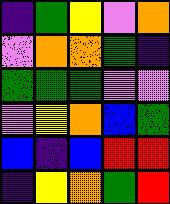[["indigo", "green", "yellow", "violet", "orange"], ["violet", "orange", "orange", "green", "indigo"], ["green", "green", "green", "violet", "violet"], ["violet", "yellow", "orange", "blue", "green"], ["blue", "indigo", "blue", "red", "red"], ["indigo", "yellow", "orange", "green", "red"]]